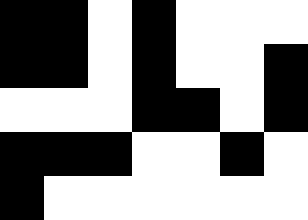[["black", "black", "white", "black", "white", "white", "white"], ["black", "black", "white", "black", "white", "white", "black"], ["white", "white", "white", "black", "black", "white", "black"], ["black", "black", "black", "white", "white", "black", "white"], ["black", "white", "white", "white", "white", "white", "white"]]